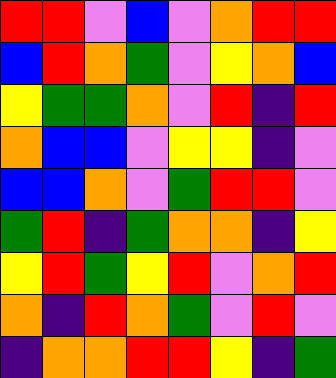[["red", "red", "violet", "blue", "violet", "orange", "red", "red"], ["blue", "red", "orange", "green", "violet", "yellow", "orange", "blue"], ["yellow", "green", "green", "orange", "violet", "red", "indigo", "red"], ["orange", "blue", "blue", "violet", "yellow", "yellow", "indigo", "violet"], ["blue", "blue", "orange", "violet", "green", "red", "red", "violet"], ["green", "red", "indigo", "green", "orange", "orange", "indigo", "yellow"], ["yellow", "red", "green", "yellow", "red", "violet", "orange", "red"], ["orange", "indigo", "red", "orange", "green", "violet", "red", "violet"], ["indigo", "orange", "orange", "red", "red", "yellow", "indigo", "green"]]